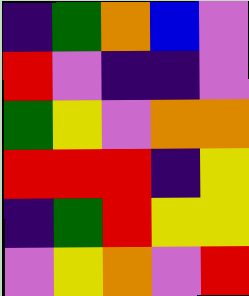[["indigo", "green", "orange", "blue", "violet"], ["red", "violet", "indigo", "indigo", "violet"], ["green", "yellow", "violet", "orange", "orange"], ["red", "red", "red", "indigo", "yellow"], ["indigo", "green", "red", "yellow", "yellow"], ["violet", "yellow", "orange", "violet", "red"]]